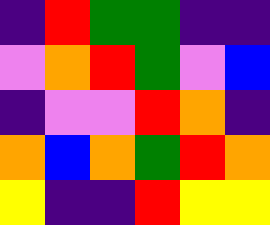[["indigo", "red", "green", "green", "indigo", "indigo"], ["violet", "orange", "red", "green", "violet", "blue"], ["indigo", "violet", "violet", "red", "orange", "indigo"], ["orange", "blue", "orange", "green", "red", "orange"], ["yellow", "indigo", "indigo", "red", "yellow", "yellow"]]